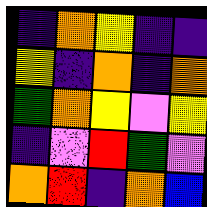[["indigo", "orange", "yellow", "indigo", "indigo"], ["yellow", "indigo", "orange", "indigo", "orange"], ["green", "orange", "yellow", "violet", "yellow"], ["indigo", "violet", "red", "green", "violet"], ["orange", "red", "indigo", "orange", "blue"]]